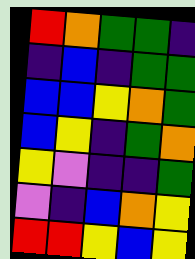[["red", "orange", "green", "green", "indigo"], ["indigo", "blue", "indigo", "green", "green"], ["blue", "blue", "yellow", "orange", "green"], ["blue", "yellow", "indigo", "green", "orange"], ["yellow", "violet", "indigo", "indigo", "green"], ["violet", "indigo", "blue", "orange", "yellow"], ["red", "red", "yellow", "blue", "yellow"]]